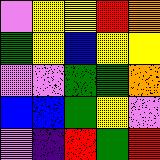[["violet", "yellow", "yellow", "red", "orange"], ["green", "yellow", "blue", "yellow", "yellow"], ["violet", "violet", "green", "green", "orange"], ["blue", "blue", "green", "yellow", "violet"], ["violet", "indigo", "red", "green", "red"]]